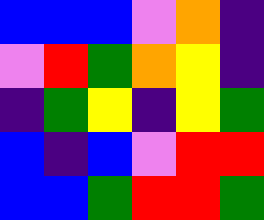[["blue", "blue", "blue", "violet", "orange", "indigo"], ["violet", "red", "green", "orange", "yellow", "indigo"], ["indigo", "green", "yellow", "indigo", "yellow", "green"], ["blue", "indigo", "blue", "violet", "red", "red"], ["blue", "blue", "green", "red", "red", "green"]]